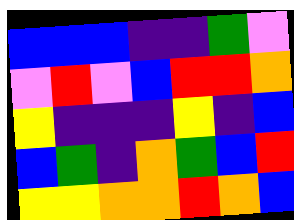[["blue", "blue", "blue", "indigo", "indigo", "green", "violet"], ["violet", "red", "violet", "blue", "red", "red", "orange"], ["yellow", "indigo", "indigo", "indigo", "yellow", "indigo", "blue"], ["blue", "green", "indigo", "orange", "green", "blue", "red"], ["yellow", "yellow", "orange", "orange", "red", "orange", "blue"]]